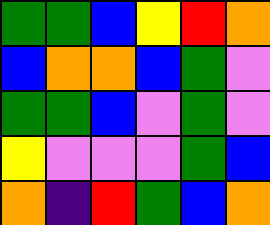[["green", "green", "blue", "yellow", "red", "orange"], ["blue", "orange", "orange", "blue", "green", "violet"], ["green", "green", "blue", "violet", "green", "violet"], ["yellow", "violet", "violet", "violet", "green", "blue"], ["orange", "indigo", "red", "green", "blue", "orange"]]